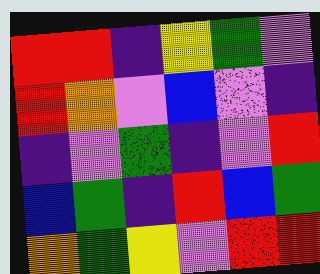[["red", "red", "indigo", "yellow", "green", "violet"], ["red", "orange", "violet", "blue", "violet", "indigo"], ["indigo", "violet", "green", "indigo", "violet", "red"], ["blue", "green", "indigo", "red", "blue", "green"], ["orange", "green", "yellow", "violet", "red", "red"]]